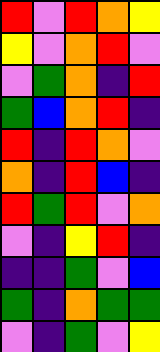[["red", "violet", "red", "orange", "yellow"], ["yellow", "violet", "orange", "red", "violet"], ["violet", "green", "orange", "indigo", "red"], ["green", "blue", "orange", "red", "indigo"], ["red", "indigo", "red", "orange", "violet"], ["orange", "indigo", "red", "blue", "indigo"], ["red", "green", "red", "violet", "orange"], ["violet", "indigo", "yellow", "red", "indigo"], ["indigo", "indigo", "green", "violet", "blue"], ["green", "indigo", "orange", "green", "green"], ["violet", "indigo", "green", "violet", "yellow"]]